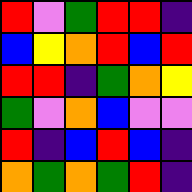[["red", "violet", "green", "red", "red", "indigo"], ["blue", "yellow", "orange", "red", "blue", "red"], ["red", "red", "indigo", "green", "orange", "yellow"], ["green", "violet", "orange", "blue", "violet", "violet"], ["red", "indigo", "blue", "red", "blue", "indigo"], ["orange", "green", "orange", "green", "red", "indigo"]]